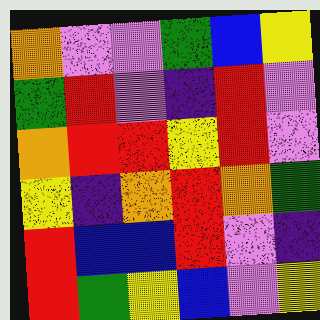[["orange", "violet", "violet", "green", "blue", "yellow"], ["green", "red", "violet", "indigo", "red", "violet"], ["orange", "red", "red", "yellow", "red", "violet"], ["yellow", "indigo", "orange", "red", "orange", "green"], ["red", "blue", "blue", "red", "violet", "indigo"], ["red", "green", "yellow", "blue", "violet", "yellow"]]